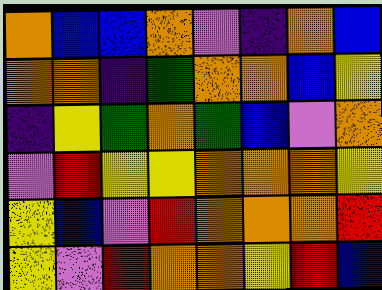[["orange", "blue", "blue", "orange", "violet", "indigo", "orange", "blue"], ["orange", "orange", "indigo", "green", "orange", "orange", "blue", "yellow"], ["indigo", "yellow", "green", "orange", "green", "blue", "violet", "orange"], ["violet", "red", "yellow", "yellow", "orange", "orange", "orange", "yellow"], ["yellow", "blue", "violet", "red", "orange", "orange", "orange", "red"], ["yellow", "violet", "red", "orange", "orange", "yellow", "red", "blue"]]